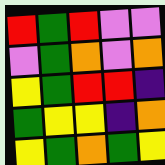[["red", "green", "red", "violet", "violet"], ["violet", "green", "orange", "violet", "orange"], ["yellow", "green", "red", "red", "indigo"], ["green", "yellow", "yellow", "indigo", "orange"], ["yellow", "green", "orange", "green", "yellow"]]